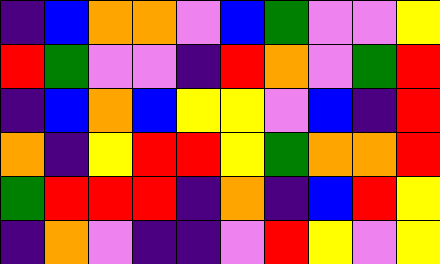[["indigo", "blue", "orange", "orange", "violet", "blue", "green", "violet", "violet", "yellow"], ["red", "green", "violet", "violet", "indigo", "red", "orange", "violet", "green", "red"], ["indigo", "blue", "orange", "blue", "yellow", "yellow", "violet", "blue", "indigo", "red"], ["orange", "indigo", "yellow", "red", "red", "yellow", "green", "orange", "orange", "red"], ["green", "red", "red", "red", "indigo", "orange", "indigo", "blue", "red", "yellow"], ["indigo", "orange", "violet", "indigo", "indigo", "violet", "red", "yellow", "violet", "yellow"]]